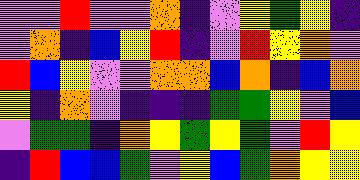[["violet", "violet", "red", "violet", "violet", "orange", "indigo", "violet", "yellow", "green", "yellow", "indigo"], ["violet", "orange", "indigo", "blue", "yellow", "red", "indigo", "violet", "red", "yellow", "orange", "violet"], ["red", "blue", "yellow", "violet", "violet", "orange", "orange", "blue", "orange", "indigo", "blue", "orange"], ["yellow", "indigo", "orange", "violet", "indigo", "indigo", "indigo", "green", "green", "yellow", "violet", "blue"], ["violet", "green", "green", "indigo", "orange", "yellow", "green", "yellow", "green", "violet", "red", "yellow"], ["indigo", "red", "blue", "blue", "green", "violet", "yellow", "blue", "green", "orange", "yellow", "yellow"]]